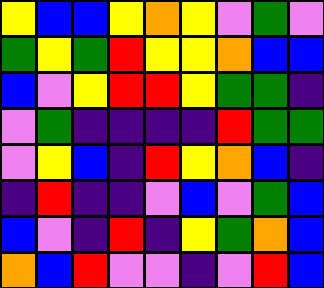[["yellow", "blue", "blue", "yellow", "orange", "yellow", "violet", "green", "violet"], ["green", "yellow", "green", "red", "yellow", "yellow", "orange", "blue", "blue"], ["blue", "violet", "yellow", "red", "red", "yellow", "green", "green", "indigo"], ["violet", "green", "indigo", "indigo", "indigo", "indigo", "red", "green", "green"], ["violet", "yellow", "blue", "indigo", "red", "yellow", "orange", "blue", "indigo"], ["indigo", "red", "indigo", "indigo", "violet", "blue", "violet", "green", "blue"], ["blue", "violet", "indigo", "red", "indigo", "yellow", "green", "orange", "blue"], ["orange", "blue", "red", "violet", "violet", "indigo", "violet", "red", "blue"]]